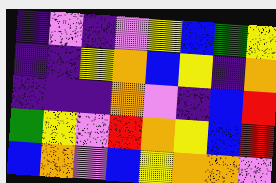[["indigo", "violet", "indigo", "violet", "yellow", "blue", "green", "yellow"], ["indigo", "indigo", "yellow", "orange", "blue", "yellow", "indigo", "orange"], ["indigo", "indigo", "indigo", "orange", "violet", "indigo", "blue", "red"], ["green", "yellow", "violet", "red", "orange", "yellow", "blue", "red"], ["blue", "orange", "violet", "blue", "yellow", "orange", "orange", "violet"]]